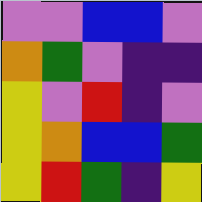[["violet", "violet", "blue", "blue", "violet"], ["orange", "green", "violet", "indigo", "indigo"], ["yellow", "violet", "red", "indigo", "violet"], ["yellow", "orange", "blue", "blue", "green"], ["yellow", "red", "green", "indigo", "yellow"]]